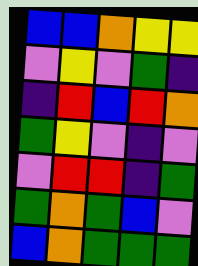[["blue", "blue", "orange", "yellow", "yellow"], ["violet", "yellow", "violet", "green", "indigo"], ["indigo", "red", "blue", "red", "orange"], ["green", "yellow", "violet", "indigo", "violet"], ["violet", "red", "red", "indigo", "green"], ["green", "orange", "green", "blue", "violet"], ["blue", "orange", "green", "green", "green"]]